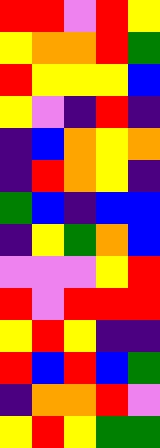[["red", "red", "violet", "red", "yellow"], ["yellow", "orange", "orange", "red", "green"], ["red", "yellow", "yellow", "yellow", "blue"], ["yellow", "violet", "indigo", "red", "indigo"], ["indigo", "blue", "orange", "yellow", "orange"], ["indigo", "red", "orange", "yellow", "indigo"], ["green", "blue", "indigo", "blue", "blue"], ["indigo", "yellow", "green", "orange", "blue"], ["violet", "violet", "violet", "yellow", "red"], ["red", "violet", "red", "red", "red"], ["yellow", "red", "yellow", "indigo", "indigo"], ["red", "blue", "red", "blue", "green"], ["indigo", "orange", "orange", "red", "violet"], ["yellow", "red", "yellow", "green", "green"]]